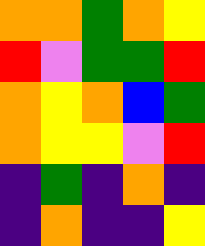[["orange", "orange", "green", "orange", "yellow"], ["red", "violet", "green", "green", "red"], ["orange", "yellow", "orange", "blue", "green"], ["orange", "yellow", "yellow", "violet", "red"], ["indigo", "green", "indigo", "orange", "indigo"], ["indigo", "orange", "indigo", "indigo", "yellow"]]